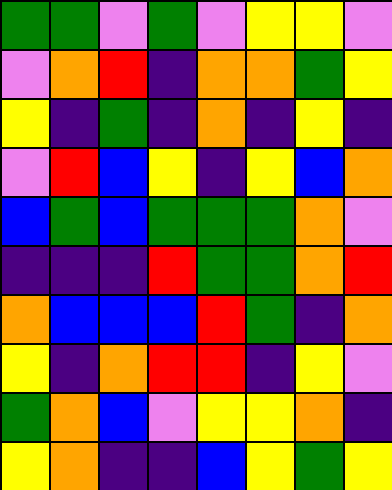[["green", "green", "violet", "green", "violet", "yellow", "yellow", "violet"], ["violet", "orange", "red", "indigo", "orange", "orange", "green", "yellow"], ["yellow", "indigo", "green", "indigo", "orange", "indigo", "yellow", "indigo"], ["violet", "red", "blue", "yellow", "indigo", "yellow", "blue", "orange"], ["blue", "green", "blue", "green", "green", "green", "orange", "violet"], ["indigo", "indigo", "indigo", "red", "green", "green", "orange", "red"], ["orange", "blue", "blue", "blue", "red", "green", "indigo", "orange"], ["yellow", "indigo", "orange", "red", "red", "indigo", "yellow", "violet"], ["green", "orange", "blue", "violet", "yellow", "yellow", "orange", "indigo"], ["yellow", "orange", "indigo", "indigo", "blue", "yellow", "green", "yellow"]]